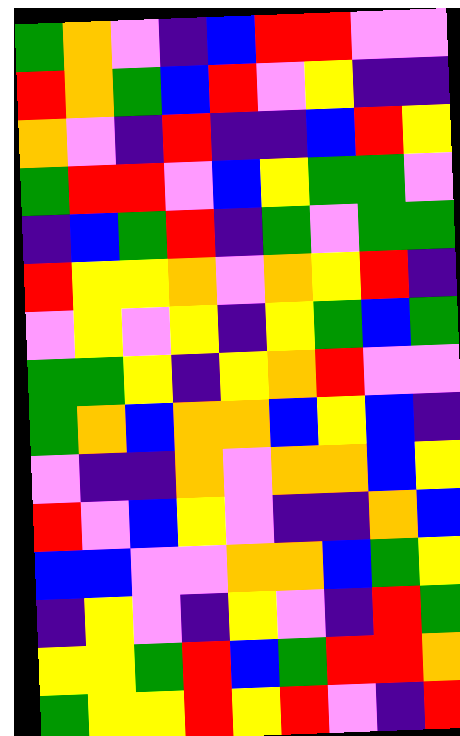[["green", "orange", "violet", "indigo", "blue", "red", "red", "violet", "violet"], ["red", "orange", "green", "blue", "red", "violet", "yellow", "indigo", "indigo"], ["orange", "violet", "indigo", "red", "indigo", "indigo", "blue", "red", "yellow"], ["green", "red", "red", "violet", "blue", "yellow", "green", "green", "violet"], ["indigo", "blue", "green", "red", "indigo", "green", "violet", "green", "green"], ["red", "yellow", "yellow", "orange", "violet", "orange", "yellow", "red", "indigo"], ["violet", "yellow", "violet", "yellow", "indigo", "yellow", "green", "blue", "green"], ["green", "green", "yellow", "indigo", "yellow", "orange", "red", "violet", "violet"], ["green", "orange", "blue", "orange", "orange", "blue", "yellow", "blue", "indigo"], ["violet", "indigo", "indigo", "orange", "violet", "orange", "orange", "blue", "yellow"], ["red", "violet", "blue", "yellow", "violet", "indigo", "indigo", "orange", "blue"], ["blue", "blue", "violet", "violet", "orange", "orange", "blue", "green", "yellow"], ["indigo", "yellow", "violet", "indigo", "yellow", "violet", "indigo", "red", "green"], ["yellow", "yellow", "green", "red", "blue", "green", "red", "red", "orange"], ["green", "yellow", "yellow", "red", "yellow", "red", "violet", "indigo", "red"]]